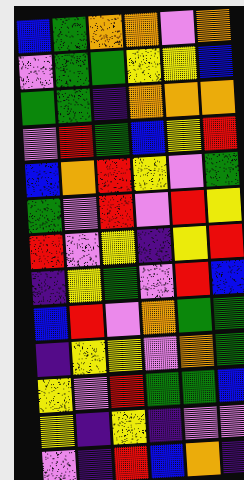[["blue", "green", "orange", "orange", "violet", "orange"], ["violet", "green", "green", "yellow", "yellow", "blue"], ["green", "green", "indigo", "orange", "orange", "orange"], ["violet", "red", "green", "blue", "yellow", "red"], ["blue", "orange", "red", "yellow", "violet", "green"], ["green", "violet", "red", "violet", "red", "yellow"], ["red", "violet", "yellow", "indigo", "yellow", "red"], ["indigo", "yellow", "green", "violet", "red", "blue"], ["blue", "red", "violet", "orange", "green", "green"], ["indigo", "yellow", "yellow", "violet", "orange", "green"], ["yellow", "violet", "red", "green", "green", "blue"], ["yellow", "indigo", "yellow", "indigo", "violet", "violet"], ["violet", "indigo", "red", "blue", "orange", "indigo"]]